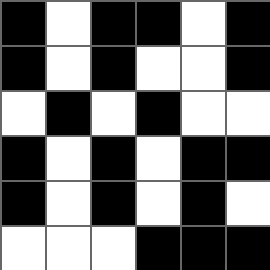[["black", "white", "black", "black", "white", "black"], ["black", "white", "black", "white", "white", "black"], ["white", "black", "white", "black", "white", "white"], ["black", "white", "black", "white", "black", "black"], ["black", "white", "black", "white", "black", "white"], ["white", "white", "white", "black", "black", "black"]]